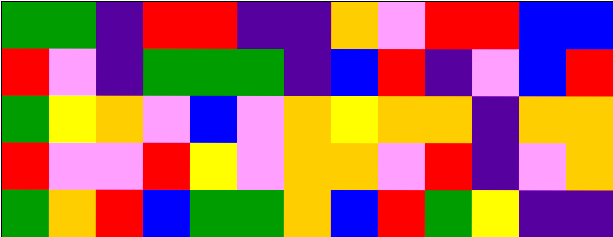[["green", "green", "indigo", "red", "red", "indigo", "indigo", "orange", "violet", "red", "red", "blue", "blue"], ["red", "violet", "indigo", "green", "green", "green", "indigo", "blue", "red", "indigo", "violet", "blue", "red"], ["green", "yellow", "orange", "violet", "blue", "violet", "orange", "yellow", "orange", "orange", "indigo", "orange", "orange"], ["red", "violet", "violet", "red", "yellow", "violet", "orange", "orange", "violet", "red", "indigo", "violet", "orange"], ["green", "orange", "red", "blue", "green", "green", "orange", "blue", "red", "green", "yellow", "indigo", "indigo"]]